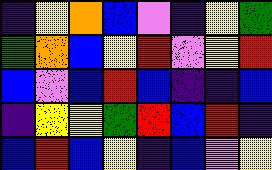[["indigo", "yellow", "orange", "blue", "violet", "indigo", "yellow", "green"], ["green", "orange", "blue", "yellow", "red", "violet", "yellow", "red"], ["blue", "violet", "blue", "red", "blue", "indigo", "indigo", "blue"], ["indigo", "yellow", "yellow", "green", "red", "blue", "red", "indigo"], ["blue", "red", "blue", "yellow", "indigo", "blue", "violet", "yellow"]]